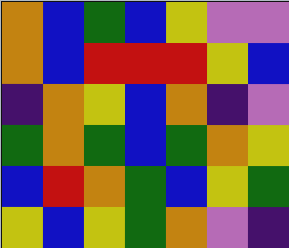[["orange", "blue", "green", "blue", "yellow", "violet", "violet"], ["orange", "blue", "red", "red", "red", "yellow", "blue"], ["indigo", "orange", "yellow", "blue", "orange", "indigo", "violet"], ["green", "orange", "green", "blue", "green", "orange", "yellow"], ["blue", "red", "orange", "green", "blue", "yellow", "green"], ["yellow", "blue", "yellow", "green", "orange", "violet", "indigo"]]